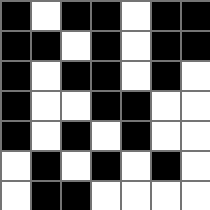[["black", "white", "black", "black", "white", "black", "black"], ["black", "black", "white", "black", "white", "black", "black"], ["black", "white", "black", "black", "white", "black", "white"], ["black", "white", "white", "black", "black", "white", "white"], ["black", "white", "black", "white", "black", "white", "white"], ["white", "black", "white", "black", "white", "black", "white"], ["white", "black", "black", "white", "white", "white", "white"]]